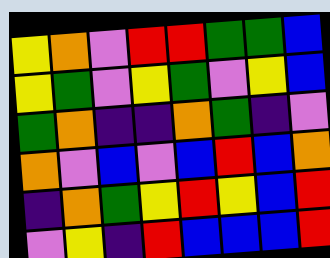[["yellow", "orange", "violet", "red", "red", "green", "green", "blue"], ["yellow", "green", "violet", "yellow", "green", "violet", "yellow", "blue"], ["green", "orange", "indigo", "indigo", "orange", "green", "indigo", "violet"], ["orange", "violet", "blue", "violet", "blue", "red", "blue", "orange"], ["indigo", "orange", "green", "yellow", "red", "yellow", "blue", "red"], ["violet", "yellow", "indigo", "red", "blue", "blue", "blue", "red"]]